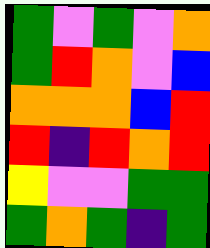[["green", "violet", "green", "violet", "orange"], ["green", "red", "orange", "violet", "blue"], ["orange", "orange", "orange", "blue", "red"], ["red", "indigo", "red", "orange", "red"], ["yellow", "violet", "violet", "green", "green"], ["green", "orange", "green", "indigo", "green"]]